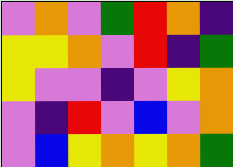[["violet", "orange", "violet", "green", "red", "orange", "indigo"], ["yellow", "yellow", "orange", "violet", "red", "indigo", "green"], ["yellow", "violet", "violet", "indigo", "violet", "yellow", "orange"], ["violet", "indigo", "red", "violet", "blue", "violet", "orange"], ["violet", "blue", "yellow", "orange", "yellow", "orange", "green"]]